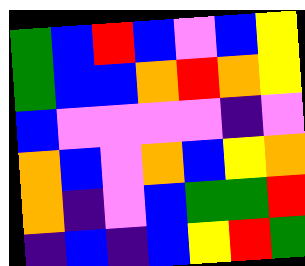[["green", "blue", "red", "blue", "violet", "blue", "yellow"], ["green", "blue", "blue", "orange", "red", "orange", "yellow"], ["blue", "violet", "violet", "violet", "violet", "indigo", "violet"], ["orange", "blue", "violet", "orange", "blue", "yellow", "orange"], ["orange", "indigo", "violet", "blue", "green", "green", "red"], ["indigo", "blue", "indigo", "blue", "yellow", "red", "green"]]